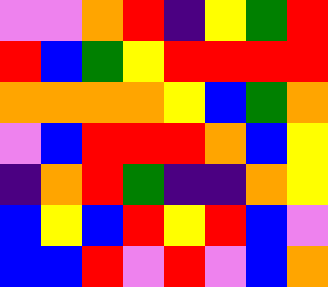[["violet", "violet", "orange", "red", "indigo", "yellow", "green", "red"], ["red", "blue", "green", "yellow", "red", "red", "red", "red"], ["orange", "orange", "orange", "orange", "yellow", "blue", "green", "orange"], ["violet", "blue", "red", "red", "red", "orange", "blue", "yellow"], ["indigo", "orange", "red", "green", "indigo", "indigo", "orange", "yellow"], ["blue", "yellow", "blue", "red", "yellow", "red", "blue", "violet"], ["blue", "blue", "red", "violet", "red", "violet", "blue", "orange"]]